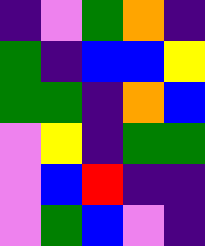[["indigo", "violet", "green", "orange", "indigo"], ["green", "indigo", "blue", "blue", "yellow"], ["green", "green", "indigo", "orange", "blue"], ["violet", "yellow", "indigo", "green", "green"], ["violet", "blue", "red", "indigo", "indigo"], ["violet", "green", "blue", "violet", "indigo"]]